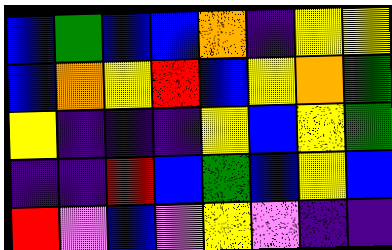[["blue", "green", "blue", "blue", "orange", "indigo", "yellow", "yellow"], ["blue", "orange", "yellow", "red", "blue", "yellow", "orange", "green"], ["yellow", "indigo", "indigo", "indigo", "yellow", "blue", "yellow", "green"], ["indigo", "indigo", "red", "blue", "green", "blue", "yellow", "blue"], ["red", "violet", "blue", "violet", "yellow", "violet", "indigo", "indigo"]]